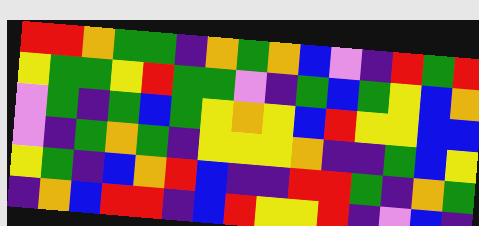[["red", "red", "orange", "green", "green", "indigo", "orange", "green", "orange", "blue", "violet", "indigo", "red", "green", "red"], ["yellow", "green", "green", "yellow", "red", "green", "green", "violet", "indigo", "green", "blue", "green", "yellow", "blue", "orange"], ["violet", "green", "indigo", "green", "blue", "green", "yellow", "orange", "yellow", "blue", "red", "yellow", "yellow", "blue", "blue"], ["violet", "indigo", "green", "orange", "green", "indigo", "yellow", "yellow", "yellow", "orange", "indigo", "indigo", "green", "blue", "yellow"], ["yellow", "green", "indigo", "blue", "orange", "red", "blue", "indigo", "indigo", "red", "red", "green", "indigo", "orange", "green"], ["indigo", "orange", "blue", "red", "red", "indigo", "blue", "red", "yellow", "yellow", "red", "indigo", "violet", "blue", "indigo"]]